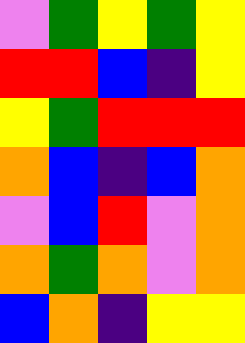[["violet", "green", "yellow", "green", "yellow"], ["red", "red", "blue", "indigo", "yellow"], ["yellow", "green", "red", "red", "red"], ["orange", "blue", "indigo", "blue", "orange"], ["violet", "blue", "red", "violet", "orange"], ["orange", "green", "orange", "violet", "orange"], ["blue", "orange", "indigo", "yellow", "yellow"]]